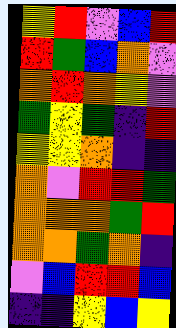[["yellow", "red", "violet", "blue", "red"], ["red", "green", "blue", "orange", "violet"], ["orange", "red", "orange", "yellow", "violet"], ["green", "yellow", "green", "indigo", "red"], ["yellow", "yellow", "orange", "indigo", "indigo"], ["orange", "violet", "red", "red", "green"], ["orange", "orange", "orange", "green", "red"], ["orange", "orange", "green", "orange", "indigo"], ["violet", "blue", "red", "red", "blue"], ["indigo", "indigo", "yellow", "blue", "yellow"]]